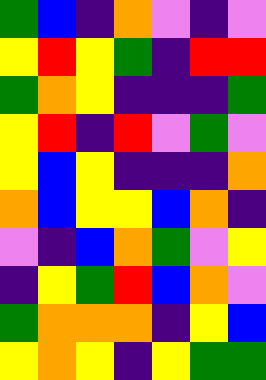[["green", "blue", "indigo", "orange", "violet", "indigo", "violet"], ["yellow", "red", "yellow", "green", "indigo", "red", "red"], ["green", "orange", "yellow", "indigo", "indigo", "indigo", "green"], ["yellow", "red", "indigo", "red", "violet", "green", "violet"], ["yellow", "blue", "yellow", "indigo", "indigo", "indigo", "orange"], ["orange", "blue", "yellow", "yellow", "blue", "orange", "indigo"], ["violet", "indigo", "blue", "orange", "green", "violet", "yellow"], ["indigo", "yellow", "green", "red", "blue", "orange", "violet"], ["green", "orange", "orange", "orange", "indigo", "yellow", "blue"], ["yellow", "orange", "yellow", "indigo", "yellow", "green", "green"]]